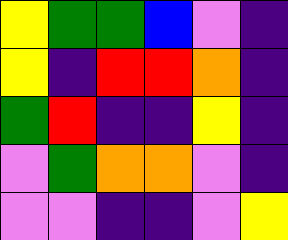[["yellow", "green", "green", "blue", "violet", "indigo"], ["yellow", "indigo", "red", "red", "orange", "indigo"], ["green", "red", "indigo", "indigo", "yellow", "indigo"], ["violet", "green", "orange", "orange", "violet", "indigo"], ["violet", "violet", "indigo", "indigo", "violet", "yellow"]]